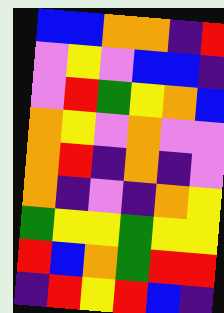[["blue", "blue", "orange", "orange", "indigo", "red"], ["violet", "yellow", "violet", "blue", "blue", "indigo"], ["violet", "red", "green", "yellow", "orange", "blue"], ["orange", "yellow", "violet", "orange", "violet", "violet"], ["orange", "red", "indigo", "orange", "indigo", "violet"], ["orange", "indigo", "violet", "indigo", "orange", "yellow"], ["green", "yellow", "yellow", "green", "yellow", "yellow"], ["red", "blue", "orange", "green", "red", "red"], ["indigo", "red", "yellow", "red", "blue", "indigo"]]